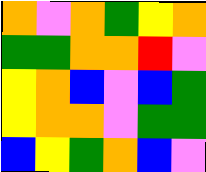[["orange", "violet", "orange", "green", "yellow", "orange"], ["green", "green", "orange", "orange", "red", "violet"], ["yellow", "orange", "blue", "violet", "blue", "green"], ["yellow", "orange", "orange", "violet", "green", "green"], ["blue", "yellow", "green", "orange", "blue", "violet"]]